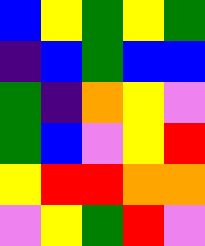[["blue", "yellow", "green", "yellow", "green"], ["indigo", "blue", "green", "blue", "blue"], ["green", "indigo", "orange", "yellow", "violet"], ["green", "blue", "violet", "yellow", "red"], ["yellow", "red", "red", "orange", "orange"], ["violet", "yellow", "green", "red", "violet"]]